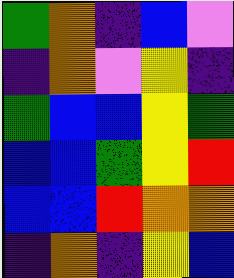[["green", "orange", "indigo", "blue", "violet"], ["indigo", "orange", "violet", "yellow", "indigo"], ["green", "blue", "blue", "yellow", "green"], ["blue", "blue", "green", "yellow", "red"], ["blue", "blue", "red", "orange", "orange"], ["indigo", "orange", "indigo", "yellow", "blue"]]